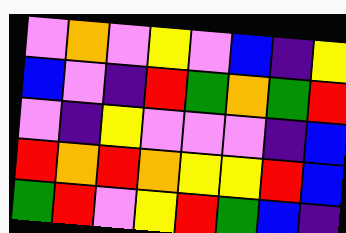[["violet", "orange", "violet", "yellow", "violet", "blue", "indigo", "yellow"], ["blue", "violet", "indigo", "red", "green", "orange", "green", "red"], ["violet", "indigo", "yellow", "violet", "violet", "violet", "indigo", "blue"], ["red", "orange", "red", "orange", "yellow", "yellow", "red", "blue"], ["green", "red", "violet", "yellow", "red", "green", "blue", "indigo"]]